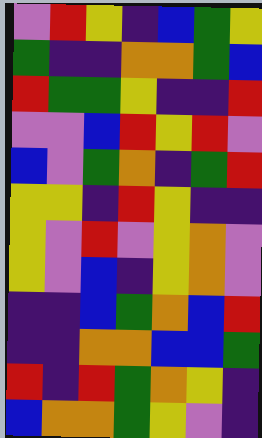[["violet", "red", "yellow", "indigo", "blue", "green", "yellow"], ["green", "indigo", "indigo", "orange", "orange", "green", "blue"], ["red", "green", "green", "yellow", "indigo", "indigo", "red"], ["violet", "violet", "blue", "red", "yellow", "red", "violet"], ["blue", "violet", "green", "orange", "indigo", "green", "red"], ["yellow", "yellow", "indigo", "red", "yellow", "indigo", "indigo"], ["yellow", "violet", "red", "violet", "yellow", "orange", "violet"], ["yellow", "violet", "blue", "indigo", "yellow", "orange", "violet"], ["indigo", "indigo", "blue", "green", "orange", "blue", "red"], ["indigo", "indigo", "orange", "orange", "blue", "blue", "green"], ["red", "indigo", "red", "green", "orange", "yellow", "indigo"], ["blue", "orange", "orange", "green", "yellow", "violet", "indigo"]]